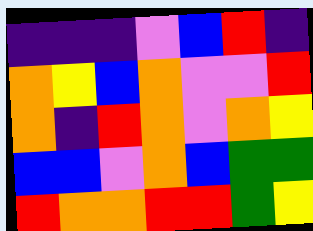[["indigo", "indigo", "indigo", "violet", "blue", "red", "indigo"], ["orange", "yellow", "blue", "orange", "violet", "violet", "red"], ["orange", "indigo", "red", "orange", "violet", "orange", "yellow"], ["blue", "blue", "violet", "orange", "blue", "green", "green"], ["red", "orange", "orange", "red", "red", "green", "yellow"]]